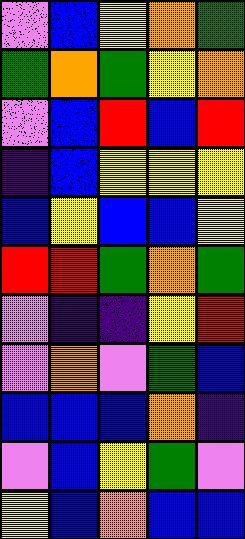[["violet", "blue", "yellow", "orange", "green"], ["green", "orange", "green", "yellow", "orange"], ["violet", "blue", "red", "blue", "red"], ["indigo", "blue", "yellow", "yellow", "yellow"], ["blue", "yellow", "blue", "blue", "yellow"], ["red", "red", "green", "orange", "green"], ["violet", "indigo", "indigo", "yellow", "red"], ["violet", "orange", "violet", "green", "blue"], ["blue", "blue", "blue", "orange", "indigo"], ["violet", "blue", "yellow", "green", "violet"], ["yellow", "blue", "orange", "blue", "blue"]]